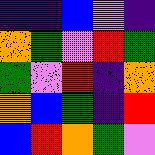[["indigo", "indigo", "blue", "violet", "indigo"], ["orange", "green", "violet", "red", "green"], ["green", "violet", "red", "indigo", "orange"], ["orange", "blue", "green", "indigo", "red"], ["blue", "red", "orange", "green", "violet"]]